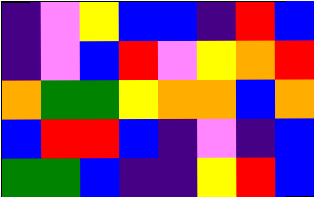[["indigo", "violet", "yellow", "blue", "blue", "indigo", "red", "blue"], ["indigo", "violet", "blue", "red", "violet", "yellow", "orange", "red"], ["orange", "green", "green", "yellow", "orange", "orange", "blue", "orange"], ["blue", "red", "red", "blue", "indigo", "violet", "indigo", "blue"], ["green", "green", "blue", "indigo", "indigo", "yellow", "red", "blue"]]